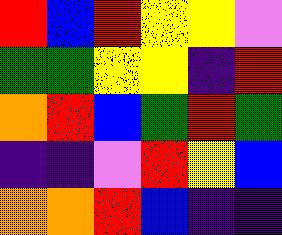[["red", "blue", "red", "yellow", "yellow", "violet"], ["green", "green", "yellow", "yellow", "indigo", "red"], ["orange", "red", "blue", "green", "red", "green"], ["indigo", "indigo", "violet", "red", "yellow", "blue"], ["orange", "orange", "red", "blue", "indigo", "indigo"]]